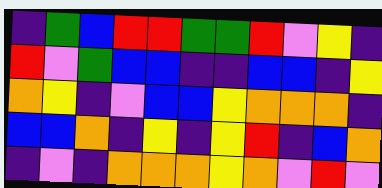[["indigo", "green", "blue", "red", "red", "green", "green", "red", "violet", "yellow", "indigo"], ["red", "violet", "green", "blue", "blue", "indigo", "indigo", "blue", "blue", "indigo", "yellow"], ["orange", "yellow", "indigo", "violet", "blue", "blue", "yellow", "orange", "orange", "orange", "indigo"], ["blue", "blue", "orange", "indigo", "yellow", "indigo", "yellow", "red", "indigo", "blue", "orange"], ["indigo", "violet", "indigo", "orange", "orange", "orange", "yellow", "orange", "violet", "red", "violet"]]